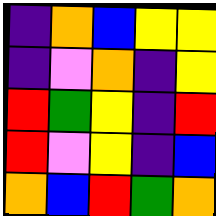[["indigo", "orange", "blue", "yellow", "yellow"], ["indigo", "violet", "orange", "indigo", "yellow"], ["red", "green", "yellow", "indigo", "red"], ["red", "violet", "yellow", "indigo", "blue"], ["orange", "blue", "red", "green", "orange"]]